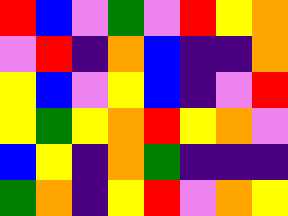[["red", "blue", "violet", "green", "violet", "red", "yellow", "orange"], ["violet", "red", "indigo", "orange", "blue", "indigo", "indigo", "orange"], ["yellow", "blue", "violet", "yellow", "blue", "indigo", "violet", "red"], ["yellow", "green", "yellow", "orange", "red", "yellow", "orange", "violet"], ["blue", "yellow", "indigo", "orange", "green", "indigo", "indigo", "indigo"], ["green", "orange", "indigo", "yellow", "red", "violet", "orange", "yellow"]]